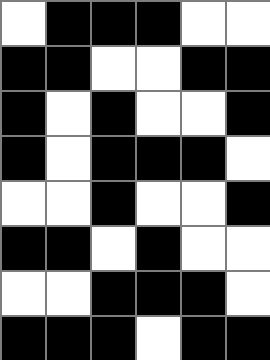[["white", "black", "black", "black", "white", "white"], ["black", "black", "white", "white", "black", "black"], ["black", "white", "black", "white", "white", "black"], ["black", "white", "black", "black", "black", "white"], ["white", "white", "black", "white", "white", "black"], ["black", "black", "white", "black", "white", "white"], ["white", "white", "black", "black", "black", "white"], ["black", "black", "black", "white", "black", "black"]]